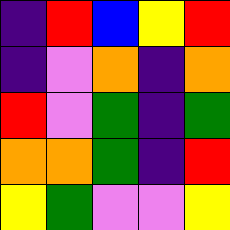[["indigo", "red", "blue", "yellow", "red"], ["indigo", "violet", "orange", "indigo", "orange"], ["red", "violet", "green", "indigo", "green"], ["orange", "orange", "green", "indigo", "red"], ["yellow", "green", "violet", "violet", "yellow"]]